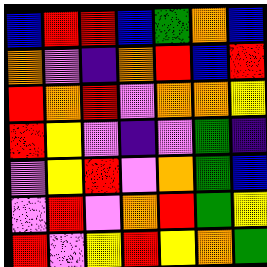[["blue", "red", "red", "blue", "green", "orange", "blue"], ["orange", "violet", "indigo", "orange", "red", "blue", "red"], ["red", "orange", "red", "violet", "orange", "orange", "yellow"], ["red", "yellow", "violet", "indigo", "violet", "green", "indigo"], ["violet", "yellow", "red", "violet", "orange", "green", "blue"], ["violet", "red", "violet", "orange", "red", "green", "yellow"], ["red", "violet", "yellow", "red", "yellow", "orange", "green"]]